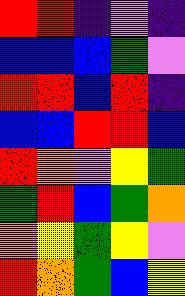[["red", "red", "indigo", "violet", "indigo"], ["blue", "blue", "blue", "green", "violet"], ["red", "red", "blue", "red", "indigo"], ["blue", "blue", "red", "red", "blue"], ["red", "orange", "violet", "yellow", "green"], ["green", "red", "blue", "green", "orange"], ["orange", "yellow", "green", "yellow", "violet"], ["red", "orange", "green", "blue", "yellow"]]